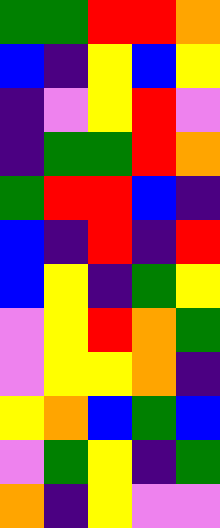[["green", "green", "red", "red", "orange"], ["blue", "indigo", "yellow", "blue", "yellow"], ["indigo", "violet", "yellow", "red", "violet"], ["indigo", "green", "green", "red", "orange"], ["green", "red", "red", "blue", "indigo"], ["blue", "indigo", "red", "indigo", "red"], ["blue", "yellow", "indigo", "green", "yellow"], ["violet", "yellow", "red", "orange", "green"], ["violet", "yellow", "yellow", "orange", "indigo"], ["yellow", "orange", "blue", "green", "blue"], ["violet", "green", "yellow", "indigo", "green"], ["orange", "indigo", "yellow", "violet", "violet"]]